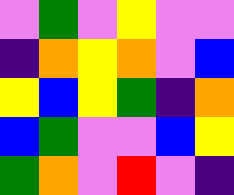[["violet", "green", "violet", "yellow", "violet", "violet"], ["indigo", "orange", "yellow", "orange", "violet", "blue"], ["yellow", "blue", "yellow", "green", "indigo", "orange"], ["blue", "green", "violet", "violet", "blue", "yellow"], ["green", "orange", "violet", "red", "violet", "indigo"]]